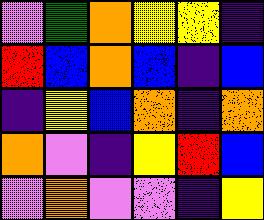[["violet", "green", "orange", "yellow", "yellow", "indigo"], ["red", "blue", "orange", "blue", "indigo", "blue"], ["indigo", "yellow", "blue", "orange", "indigo", "orange"], ["orange", "violet", "indigo", "yellow", "red", "blue"], ["violet", "orange", "violet", "violet", "indigo", "yellow"]]